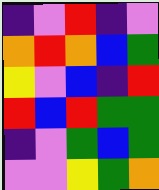[["indigo", "violet", "red", "indigo", "violet"], ["orange", "red", "orange", "blue", "green"], ["yellow", "violet", "blue", "indigo", "red"], ["red", "blue", "red", "green", "green"], ["indigo", "violet", "green", "blue", "green"], ["violet", "violet", "yellow", "green", "orange"]]